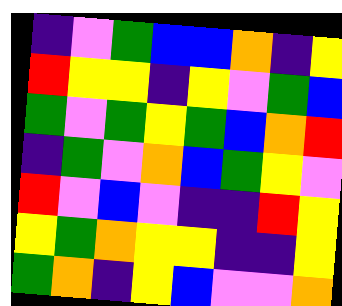[["indigo", "violet", "green", "blue", "blue", "orange", "indigo", "yellow"], ["red", "yellow", "yellow", "indigo", "yellow", "violet", "green", "blue"], ["green", "violet", "green", "yellow", "green", "blue", "orange", "red"], ["indigo", "green", "violet", "orange", "blue", "green", "yellow", "violet"], ["red", "violet", "blue", "violet", "indigo", "indigo", "red", "yellow"], ["yellow", "green", "orange", "yellow", "yellow", "indigo", "indigo", "yellow"], ["green", "orange", "indigo", "yellow", "blue", "violet", "violet", "orange"]]